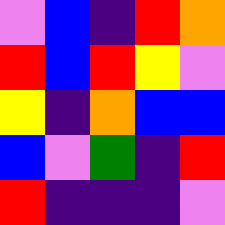[["violet", "blue", "indigo", "red", "orange"], ["red", "blue", "red", "yellow", "violet"], ["yellow", "indigo", "orange", "blue", "blue"], ["blue", "violet", "green", "indigo", "red"], ["red", "indigo", "indigo", "indigo", "violet"]]